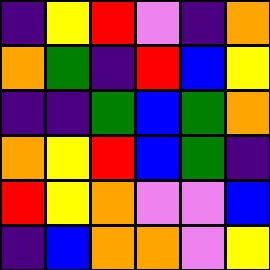[["indigo", "yellow", "red", "violet", "indigo", "orange"], ["orange", "green", "indigo", "red", "blue", "yellow"], ["indigo", "indigo", "green", "blue", "green", "orange"], ["orange", "yellow", "red", "blue", "green", "indigo"], ["red", "yellow", "orange", "violet", "violet", "blue"], ["indigo", "blue", "orange", "orange", "violet", "yellow"]]